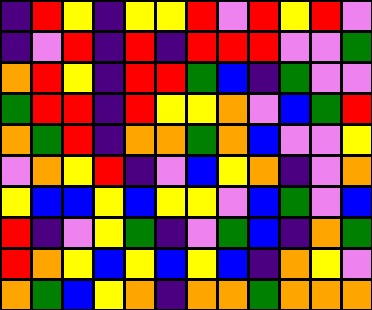[["indigo", "red", "yellow", "indigo", "yellow", "yellow", "red", "violet", "red", "yellow", "red", "violet"], ["indigo", "violet", "red", "indigo", "red", "indigo", "red", "red", "red", "violet", "violet", "green"], ["orange", "red", "yellow", "indigo", "red", "red", "green", "blue", "indigo", "green", "violet", "violet"], ["green", "red", "red", "indigo", "red", "yellow", "yellow", "orange", "violet", "blue", "green", "red"], ["orange", "green", "red", "indigo", "orange", "orange", "green", "orange", "blue", "violet", "violet", "yellow"], ["violet", "orange", "yellow", "red", "indigo", "violet", "blue", "yellow", "orange", "indigo", "violet", "orange"], ["yellow", "blue", "blue", "yellow", "blue", "yellow", "yellow", "violet", "blue", "green", "violet", "blue"], ["red", "indigo", "violet", "yellow", "green", "indigo", "violet", "green", "blue", "indigo", "orange", "green"], ["red", "orange", "yellow", "blue", "yellow", "blue", "yellow", "blue", "indigo", "orange", "yellow", "violet"], ["orange", "green", "blue", "yellow", "orange", "indigo", "orange", "orange", "green", "orange", "orange", "orange"]]